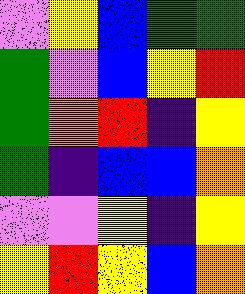[["violet", "yellow", "blue", "green", "green"], ["green", "violet", "blue", "yellow", "red"], ["green", "orange", "red", "indigo", "yellow"], ["green", "indigo", "blue", "blue", "orange"], ["violet", "violet", "yellow", "indigo", "yellow"], ["yellow", "red", "yellow", "blue", "orange"]]